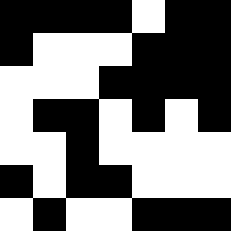[["black", "black", "black", "black", "white", "black", "black"], ["black", "white", "white", "white", "black", "black", "black"], ["white", "white", "white", "black", "black", "black", "black"], ["white", "black", "black", "white", "black", "white", "black"], ["white", "white", "black", "white", "white", "white", "white"], ["black", "white", "black", "black", "white", "white", "white"], ["white", "black", "white", "white", "black", "black", "black"]]